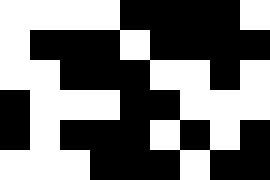[["white", "white", "white", "white", "black", "black", "black", "black", "white"], ["white", "black", "black", "black", "white", "black", "black", "black", "black"], ["white", "white", "black", "black", "black", "white", "white", "black", "white"], ["black", "white", "white", "white", "black", "black", "white", "white", "white"], ["black", "white", "black", "black", "black", "white", "black", "white", "black"], ["white", "white", "white", "black", "black", "black", "white", "black", "black"]]